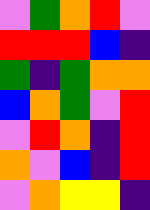[["violet", "green", "orange", "red", "violet"], ["red", "red", "red", "blue", "indigo"], ["green", "indigo", "green", "orange", "orange"], ["blue", "orange", "green", "violet", "red"], ["violet", "red", "orange", "indigo", "red"], ["orange", "violet", "blue", "indigo", "red"], ["violet", "orange", "yellow", "yellow", "indigo"]]